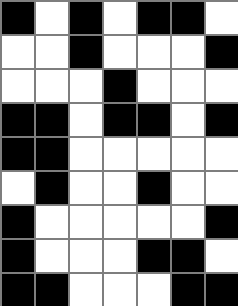[["black", "white", "black", "white", "black", "black", "white"], ["white", "white", "black", "white", "white", "white", "black"], ["white", "white", "white", "black", "white", "white", "white"], ["black", "black", "white", "black", "black", "white", "black"], ["black", "black", "white", "white", "white", "white", "white"], ["white", "black", "white", "white", "black", "white", "white"], ["black", "white", "white", "white", "white", "white", "black"], ["black", "white", "white", "white", "black", "black", "white"], ["black", "black", "white", "white", "white", "black", "black"]]